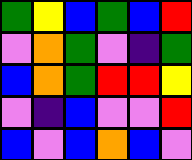[["green", "yellow", "blue", "green", "blue", "red"], ["violet", "orange", "green", "violet", "indigo", "green"], ["blue", "orange", "green", "red", "red", "yellow"], ["violet", "indigo", "blue", "violet", "violet", "red"], ["blue", "violet", "blue", "orange", "blue", "violet"]]